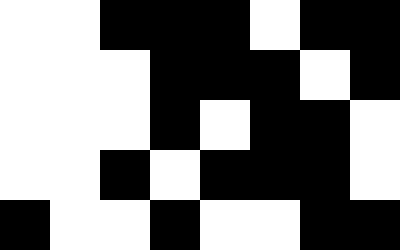[["white", "white", "black", "black", "black", "white", "black", "black"], ["white", "white", "white", "black", "black", "black", "white", "black"], ["white", "white", "white", "black", "white", "black", "black", "white"], ["white", "white", "black", "white", "black", "black", "black", "white"], ["black", "white", "white", "black", "white", "white", "black", "black"]]